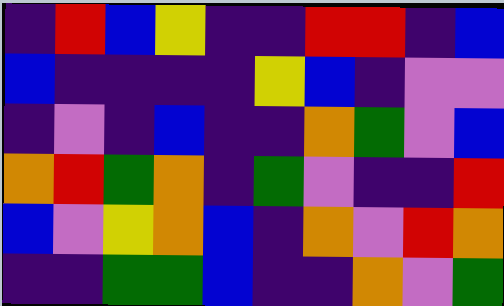[["indigo", "red", "blue", "yellow", "indigo", "indigo", "red", "red", "indigo", "blue"], ["blue", "indigo", "indigo", "indigo", "indigo", "yellow", "blue", "indigo", "violet", "violet"], ["indigo", "violet", "indigo", "blue", "indigo", "indigo", "orange", "green", "violet", "blue"], ["orange", "red", "green", "orange", "indigo", "green", "violet", "indigo", "indigo", "red"], ["blue", "violet", "yellow", "orange", "blue", "indigo", "orange", "violet", "red", "orange"], ["indigo", "indigo", "green", "green", "blue", "indigo", "indigo", "orange", "violet", "green"]]